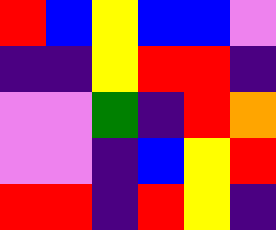[["red", "blue", "yellow", "blue", "blue", "violet"], ["indigo", "indigo", "yellow", "red", "red", "indigo"], ["violet", "violet", "green", "indigo", "red", "orange"], ["violet", "violet", "indigo", "blue", "yellow", "red"], ["red", "red", "indigo", "red", "yellow", "indigo"]]